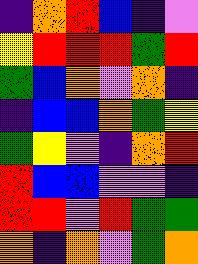[["indigo", "orange", "red", "blue", "indigo", "violet"], ["yellow", "red", "red", "red", "green", "red"], ["green", "blue", "orange", "violet", "orange", "indigo"], ["indigo", "blue", "blue", "orange", "green", "yellow"], ["green", "yellow", "violet", "indigo", "orange", "red"], ["red", "blue", "blue", "violet", "violet", "indigo"], ["red", "red", "violet", "red", "green", "green"], ["orange", "indigo", "orange", "violet", "green", "orange"]]